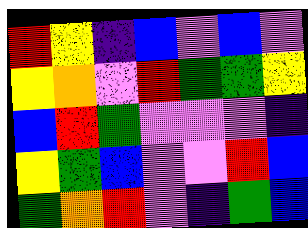[["red", "yellow", "indigo", "blue", "violet", "blue", "violet"], ["yellow", "orange", "violet", "red", "green", "green", "yellow"], ["blue", "red", "green", "violet", "violet", "violet", "indigo"], ["yellow", "green", "blue", "violet", "violet", "red", "blue"], ["green", "orange", "red", "violet", "indigo", "green", "blue"]]